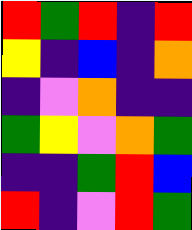[["red", "green", "red", "indigo", "red"], ["yellow", "indigo", "blue", "indigo", "orange"], ["indigo", "violet", "orange", "indigo", "indigo"], ["green", "yellow", "violet", "orange", "green"], ["indigo", "indigo", "green", "red", "blue"], ["red", "indigo", "violet", "red", "green"]]